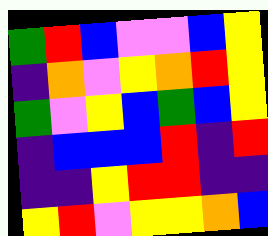[["green", "red", "blue", "violet", "violet", "blue", "yellow"], ["indigo", "orange", "violet", "yellow", "orange", "red", "yellow"], ["green", "violet", "yellow", "blue", "green", "blue", "yellow"], ["indigo", "blue", "blue", "blue", "red", "indigo", "red"], ["indigo", "indigo", "yellow", "red", "red", "indigo", "indigo"], ["yellow", "red", "violet", "yellow", "yellow", "orange", "blue"]]